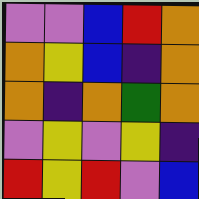[["violet", "violet", "blue", "red", "orange"], ["orange", "yellow", "blue", "indigo", "orange"], ["orange", "indigo", "orange", "green", "orange"], ["violet", "yellow", "violet", "yellow", "indigo"], ["red", "yellow", "red", "violet", "blue"]]